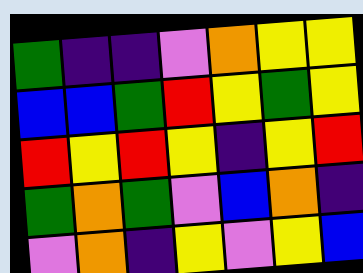[["green", "indigo", "indigo", "violet", "orange", "yellow", "yellow"], ["blue", "blue", "green", "red", "yellow", "green", "yellow"], ["red", "yellow", "red", "yellow", "indigo", "yellow", "red"], ["green", "orange", "green", "violet", "blue", "orange", "indigo"], ["violet", "orange", "indigo", "yellow", "violet", "yellow", "blue"]]